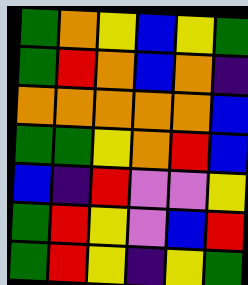[["green", "orange", "yellow", "blue", "yellow", "green"], ["green", "red", "orange", "blue", "orange", "indigo"], ["orange", "orange", "orange", "orange", "orange", "blue"], ["green", "green", "yellow", "orange", "red", "blue"], ["blue", "indigo", "red", "violet", "violet", "yellow"], ["green", "red", "yellow", "violet", "blue", "red"], ["green", "red", "yellow", "indigo", "yellow", "green"]]